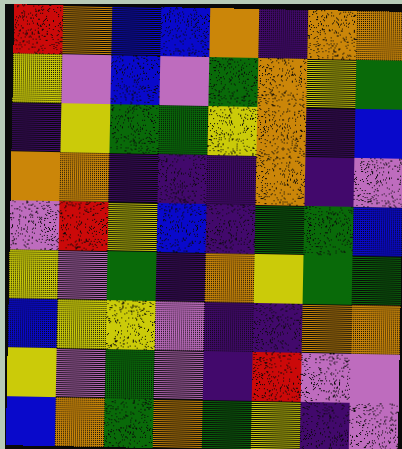[["red", "orange", "blue", "blue", "orange", "indigo", "orange", "orange"], ["yellow", "violet", "blue", "violet", "green", "orange", "yellow", "green"], ["indigo", "yellow", "green", "green", "yellow", "orange", "indigo", "blue"], ["orange", "orange", "indigo", "indigo", "indigo", "orange", "indigo", "violet"], ["violet", "red", "yellow", "blue", "indigo", "green", "green", "blue"], ["yellow", "violet", "green", "indigo", "orange", "yellow", "green", "green"], ["blue", "yellow", "yellow", "violet", "indigo", "indigo", "orange", "orange"], ["yellow", "violet", "green", "violet", "indigo", "red", "violet", "violet"], ["blue", "orange", "green", "orange", "green", "yellow", "indigo", "violet"]]